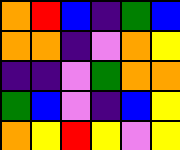[["orange", "red", "blue", "indigo", "green", "blue"], ["orange", "orange", "indigo", "violet", "orange", "yellow"], ["indigo", "indigo", "violet", "green", "orange", "orange"], ["green", "blue", "violet", "indigo", "blue", "yellow"], ["orange", "yellow", "red", "yellow", "violet", "yellow"]]